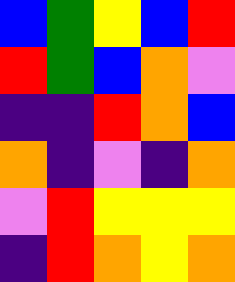[["blue", "green", "yellow", "blue", "red"], ["red", "green", "blue", "orange", "violet"], ["indigo", "indigo", "red", "orange", "blue"], ["orange", "indigo", "violet", "indigo", "orange"], ["violet", "red", "yellow", "yellow", "yellow"], ["indigo", "red", "orange", "yellow", "orange"]]